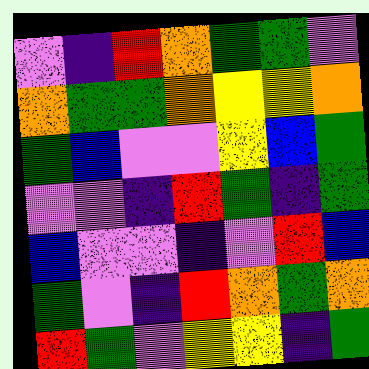[["violet", "indigo", "red", "orange", "green", "green", "violet"], ["orange", "green", "green", "orange", "yellow", "yellow", "orange"], ["green", "blue", "violet", "violet", "yellow", "blue", "green"], ["violet", "violet", "indigo", "red", "green", "indigo", "green"], ["blue", "violet", "violet", "indigo", "violet", "red", "blue"], ["green", "violet", "indigo", "red", "orange", "green", "orange"], ["red", "green", "violet", "yellow", "yellow", "indigo", "green"]]